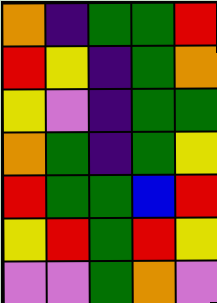[["orange", "indigo", "green", "green", "red"], ["red", "yellow", "indigo", "green", "orange"], ["yellow", "violet", "indigo", "green", "green"], ["orange", "green", "indigo", "green", "yellow"], ["red", "green", "green", "blue", "red"], ["yellow", "red", "green", "red", "yellow"], ["violet", "violet", "green", "orange", "violet"]]